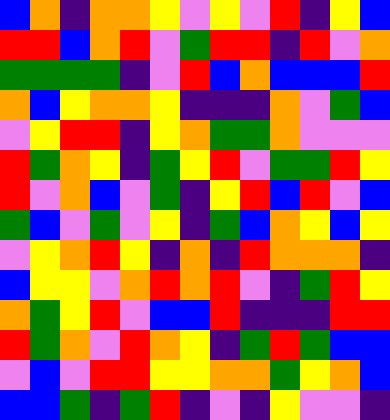[["blue", "orange", "indigo", "orange", "orange", "yellow", "violet", "yellow", "violet", "red", "indigo", "yellow", "blue"], ["red", "red", "blue", "orange", "red", "violet", "green", "red", "red", "indigo", "red", "violet", "orange"], ["green", "green", "green", "green", "indigo", "violet", "red", "blue", "orange", "blue", "blue", "blue", "red"], ["orange", "blue", "yellow", "orange", "orange", "yellow", "indigo", "indigo", "indigo", "orange", "violet", "green", "blue"], ["violet", "yellow", "red", "red", "indigo", "yellow", "orange", "green", "green", "orange", "violet", "violet", "violet"], ["red", "green", "orange", "yellow", "indigo", "green", "yellow", "red", "violet", "green", "green", "red", "yellow"], ["red", "violet", "orange", "blue", "violet", "green", "indigo", "yellow", "red", "blue", "red", "violet", "blue"], ["green", "blue", "violet", "green", "violet", "yellow", "indigo", "green", "blue", "orange", "yellow", "blue", "yellow"], ["violet", "yellow", "orange", "red", "yellow", "indigo", "orange", "indigo", "red", "orange", "orange", "orange", "indigo"], ["blue", "yellow", "yellow", "violet", "orange", "red", "orange", "red", "violet", "indigo", "green", "red", "yellow"], ["orange", "green", "yellow", "red", "violet", "blue", "blue", "red", "indigo", "indigo", "indigo", "red", "red"], ["red", "green", "orange", "violet", "red", "orange", "yellow", "indigo", "green", "red", "green", "blue", "blue"], ["violet", "blue", "violet", "red", "red", "yellow", "yellow", "orange", "orange", "green", "yellow", "orange", "blue"], ["blue", "blue", "green", "indigo", "green", "red", "indigo", "violet", "indigo", "yellow", "violet", "violet", "indigo"]]